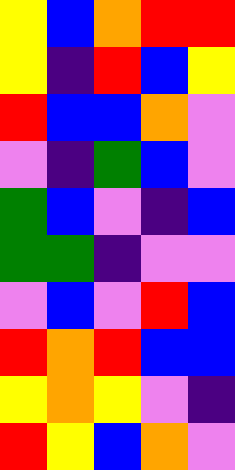[["yellow", "blue", "orange", "red", "red"], ["yellow", "indigo", "red", "blue", "yellow"], ["red", "blue", "blue", "orange", "violet"], ["violet", "indigo", "green", "blue", "violet"], ["green", "blue", "violet", "indigo", "blue"], ["green", "green", "indigo", "violet", "violet"], ["violet", "blue", "violet", "red", "blue"], ["red", "orange", "red", "blue", "blue"], ["yellow", "orange", "yellow", "violet", "indigo"], ["red", "yellow", "blue", "orange", "violet"]]